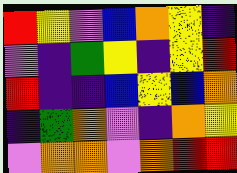[["red", "yellow", "violet", "blue", "orange", "yellow", "indigo"], ["violet", "indigo", "green", "yellow", "indigo", "yellow", "red"], ["red", "indigo", "indigo", "blue", "yellow", "blue", "orange"], ["indigo", "green", "orange", "violet", "indigo", "orange", "yellow"], ["violet", "orange", "orange", "violet", "orange", "red", "red"]]